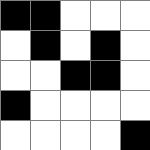[["black", "black", "white", "white", "white"], ["white", "black", "white", "black", "white"], ["white", "white", "black", "black", "white"], ["black", "white", "white", "white", "white"], ["white", "white", "white", "white", "black"]]